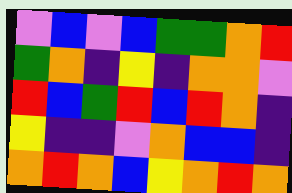[["violet", "blue", "violet", "blue", "green", "green", "orange", "red"], ["green", "orange", "indigo", "yellow", "indigo", "orange", "orange", "violet"], ["red", "blue", "green", "red", "blue", "red", "orange", "indigo"], ["yellow", "indigo", "indigo", "violet", "orange", "blue", "blue", "indigo"], ["orange", "red", "orange", "blue", "yellow", "orange", "red", "orange"]]